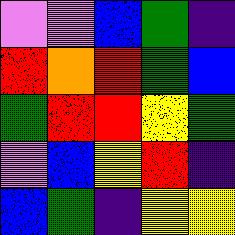[["violet", "violet", "blue", "green", "indigo"], ["red", "orange", "red", "green", "blue"], ["green", "red", "red", "yellow", "green"], ["violet", "blue", "yellow", "red", "indigo"], ["blue", "green", "indigo", "yellow", "yellow"]]